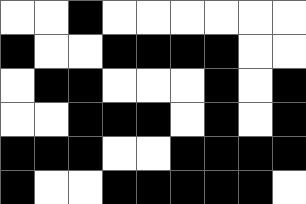[["white", "white", "black", "white", "white", "white", "white", "white", "white"], ["black", "white", "white", "black", "black", "black", "black", "white", "white"], ["white", "black", "black", "white", "white", "white", "black", "white", "black"], ["white", "white", "black", "black", "black", "white", "black", "white", "black"], ["black", "black", "black", "white", "white", "black", "black", "black", "black"], ["black", "white", "white", "black", "black", "black", "black", "black", "white"]]